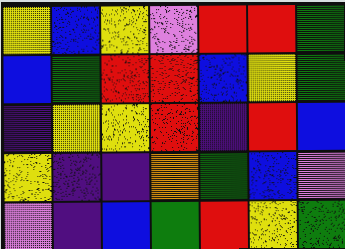[["yellow", "blue", "yellow", "violet", "red", "red", "green"], ["blue", "green", "red", "red", "blue", "yellow", "green"], ["indigo", "yellow", "yellow", "red", "indigo", "red", "blue"], ["yellow", "indigo", "indigo", "orange", "green", "blue", "violet"], ["violet", "indigo", "blue", "green", "red", "yellow", "green"]]